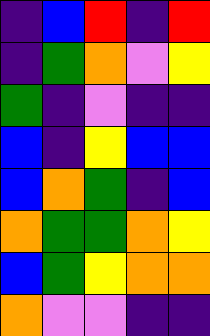[["indigo", "blue", "red", "indigo", "red"], ["indigo", "green", "orange", "violet", "yellow"], ["green", "indigo", "violet", "indigo", "indigo"], ["blue", "indigo", "yellow", "blue", "blue"], ["blue", "orange", "green", "indigo", "blue"], ["orange", "green", "green", "orange", "yellow"], ["blue", "green", "yellow", "orange", "orange"], ["orange", "violet", "violet", "indigo", "indigo"]]